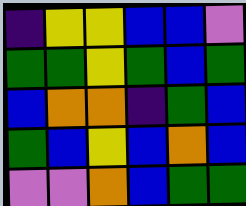[["indigo", "yellow", "yellow", "blue", "blue", "violet"], ["green", "green", "yellow", "green", "blue", "green"], ["blue", "orange", "orange", "indigo", "green", "blue"], ["green", "blue", "yellow", "blue", "orange", "blue"], ["violet", "violet", "orange", "blue", "green", "green"]]